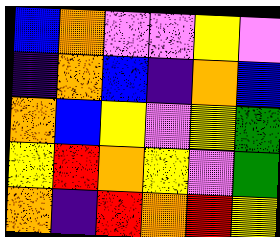[["blue", "orange", "violet", "violet", "yellow", "violet"], ["indigo", "orange", "blue", "indigo", "orange", "blue"], ["orange", "blue", "yellow", "violet", "yellow", "green"], ["yellow", "red", "orange", "yellow", "violet", "green"], ["orange", "indigo", "red", "orange", "red", "yellow"]]